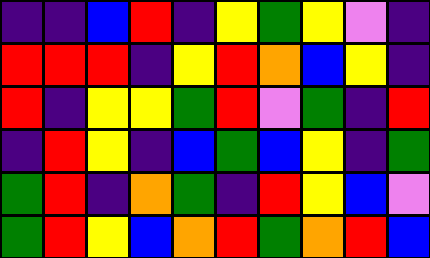[["indigo", "indigo", "blue", "red", "indigo", "yellow", "green", "yellow", "violet", "indigo"], ["red", "red", "red", "indigo", "yellow", "red", "orange", "blue", "yellow", "indigo"], ["red", "indigo", "yellow", "yellow", "green", "red", "violet", "green", "indigo", "red"], ["indigo", "red", "yellow", "indigo", "blue", "green", "blue", "yellow", "indigo", "green"], ["green", "red", "indigo", "orange", "green", "indigo", "red", "yellow", "blue", "violet"], ["green", "red", "yellow", "blue", "orange", "red", "green", "orange", "red", "blue"]]